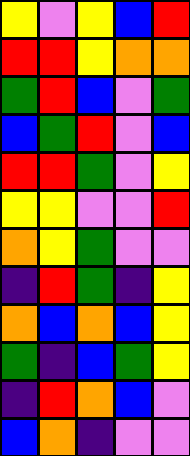[["yellow", "violet", "yellow", "blue", "red"], ["red", "red", "yellow", "orange", "orange"], ["green", "red", "blue", "violet", "green"], ["blue", "green", "red", "violet", "blue"], ["red", "red", "green", "violet", "yellow"], ["yellow", "yellow", "violet", "violet", "red"], ["orange", "yellow", "green", "violet", "violet"], ["indigo", "red", "green", "indigo", "yellow"], ["orange", "blue", "orange", "blue", "yellow"], ["green", "indigo", "blue", "green", "yellow"], ["indigo", "red", "orange", "blue", "violet"], ["blue", "orange", "indigo", "violet", "violet"]]